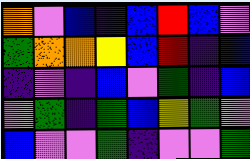[["orange", "violet", "blue", "indigo", "blue", "red", "blue", "violet"], ["green", "orange", "orange", "yellow", "blue", "red", "indigo", "blue"], ["indigo", "violet", "indigo", "blue", "violet", "green", "indigo", "blue"], ["violet", "green", "indigo", "green", "blue", "yellow", "green", "violet"], ["blue", "violet", "violet", "green", "indigo", "violet", "violet", "green"]]